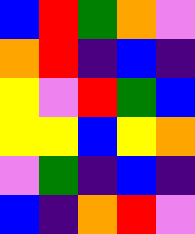[["blue", "red", "green", "orange", "violet"], ["orange", "red", "indigo", "blue", "indigo"], ["yellow", "violet", "red", "green", "blue"], ["yellow", "yellow", "blue", "yellow", "orange"], ["violet", "green", "indigo", "blue", "indigo"], ["blue", "indigo", "orange", "red", "violet"]]